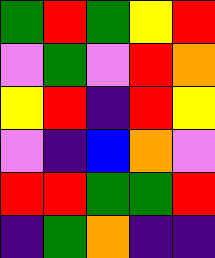[["green", "red", "green", "yellow", "red"], ["violet", "green", "violet", "red", "orange"], ["yellow", "red", "indigo", "red", "yellow"], ["violet", "indigo", "blue", "orange", "violet"], ["red", "red", "green", "green", "red"], ["indigo", "green", "orange", "indigo", "indigo"]]